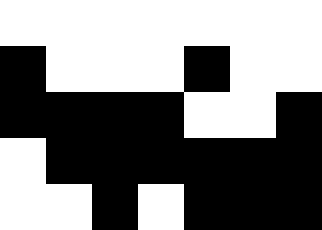[["white", "white", "white", "white", "white", "white", "white"], ["black", "white", "white", "white", "black", "white", "white"], ["black", "black", "black", "black", "white", "white", "black"], ["white", "black", "black", "black", "black", "black", "black"], ["white", "white", "black", "white", "black", "black", "black"]]